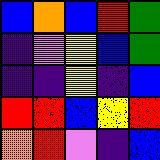[["blue", "orange", "blue", "red", "green"], ["indigo", "violet", "yellow", "blue", "green"], ["indigo", "indigo", "yellow", "indigo", "blue"], ["red", "red", "blue", "yellow", "red"], ["orange", "red", "violet", "indigo", "blue"]]